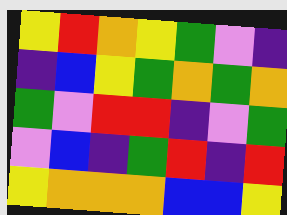[["yellow", "red", "orange", "yellow", "green", "violet", "indigo"], ["indigo", "blue", "yellow", "green", "orange", "green", "orange"], ["green", "violet", "red", "red", "indigo", "violet", "green"], ["violet", "blue", "indigo", "green", "red", "indigo", "red"], ["yellow", "orange", "orange", "orange", "blue", "blue", "yellow"]]